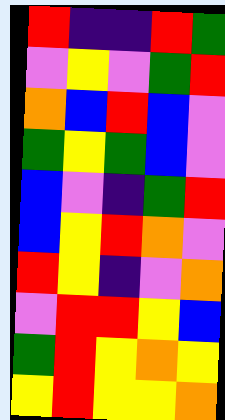[["red", "indigo", "indigo", "red", "green"], ["violet", "yellow", "violet", "green", "red"], ["orange", "blue", "red", "blue", "violet"], ["green", "yellow", "green", "blue", "violet"], ["blue", "violet", "indigo", "green", "red"], ["blue", "yellow", "red", "orange", "violet"], ["red", "yellow", "indigo", "violet", "orange"], ["violet", "red", "red", "yellow", "blue"], ["green", "red", "yellow", "orange", "yellow"], ["yellow", "red", "yellow", "yellow", "orange"]]